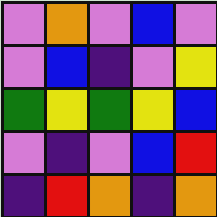[["violet", "orange", "violet", "blue", "violet"], ["violet", "blue", "indigo", "violet", "yellow"], ["green", "yellow", "green", "yellow", "blue"], ["violet", "indigo", "violet", "blue", "red"], ["indigo", "red", "orange", "indigo", "orange"]]